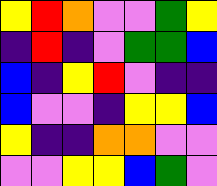[["yellow", "red", "orange", "violet", "violet", "green", "yellow"], ["indigo", "red", "indigo", "violet", "green", "green", "blue"], ["blue", "indigo", "yellow", "red", "violet", "indigo", "indigo"], ["blue", "violet", "violet", "indigo", "yellow", "yellow", "blue"], ["yellow", "indigo", "indigo", "orange", "orange", "violet", "violet"], ["violet", "violet", "yellow", "yellow", "blue", "green", "violet"]]